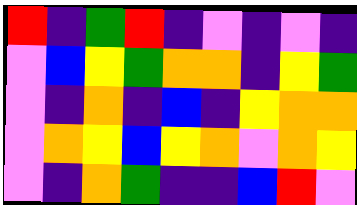[["red", "indigo", "green", "red", "indigo", "violet", "indigo", "violet", "indigo"], ["violet", "blue", "yellow", "green", "orange", "orange", "indigo", "yellow", "green"], ["violet", "indigo", "orange", "indigo", "blue", "indigo", "yellow", "orange", "orange"], ["violet", "orange", "yellow", "blue", "yellow", "orange", "violet", "orange", "yellow"], ["violet", "indigo", "orange", "green", "indigo", "indigo", "blue", "red", "violet"]]